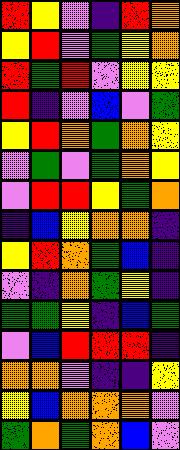[["red", "yellow", "violet", "indigo", "red", "orange"], ["yellow", "red", "violet", "green", "yellow", "orange"], ["red", "green", "red", "violet", "yellow", "yellow"], ["red", "indigo", "violet", "blue", "violet", "green"], ["yellow", "red", "orange", "green", "orange", "yellow"], ["violet", "green", "violet", "green", "orange", "yellow"], ["violet", "red", "red", "yellow", "green", "orange"], ["indigo", "blue", "yellow", "orange", "orange", "indigo"], ["yellow", "red", "orange", "green", "blue", "indigo"], ["violet", "indigo", "orange", "green", "yellow", "indigo"], ["green", "green", "yellow", "indigo", "blue", "green"], ["violet", "blue", "red", "red", "red", "indigo"], ["orange", "orange", "violet", "indigo", "indigo", "yellow"], ["yellow", "blue", "orange", "orange", "orange", "violet"], ["green", "orange", "green", "orange", "blue", "violet"]]